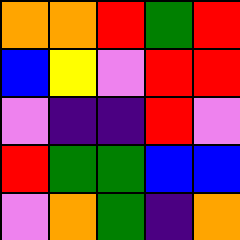[["orange", "orange", "red", "green", "red"], ["blue", "yellow", "violet", "red", "red"], ["violet", "indigo", "indigo", "red", "violet"], ["red", "green", "green", "blue", "blue"], ["violet", "orange", "green", "indigo", "orange"]]